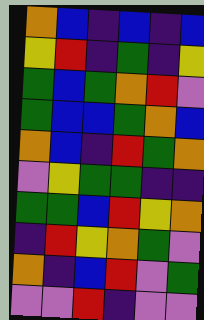[["orange", "blue", "indigo", "blue", "indigo", "blue"], ["yellow", "red", "indigo", "green", "indigo", "yellow"], ["green", "blue", "green", "orange", "red", "violet"], ["green", "blue", "blue", "green", "orange", "blue"], ["orange", "blue", "indigo", "red", "green", "orange"], ["violet", "yellow", "green", "green", "indigo", "indigo"], ["green", "green", "blue", "red", "yellow", "orange"], ["indigo", "red", "yellow", "orange", "green", "violet"], ["orange", "indigo", "blue", "red", "violet", "green"], ["violet", "violet", "red", "indigo", "violet", "violet"]]